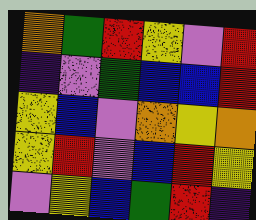[["orange", "green", "red", "yellow", "violet", "red"], ["indigo", "violet", "green", "blue", "blue", "red"], ["yellow", "blue", "violet", "orange", "yellow", "orange"], ["yellow", "red", "violet", "blue", "red", "yellow"], ["violet", "yellow", "blue", "green", "red", "indigo"]]